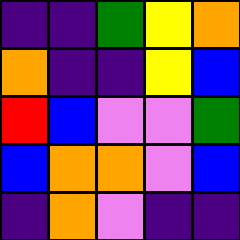[["indigo", "indigo", "green", "yellow", "orange"], ["orange", "indigo", "indigo", "yellow", "blue"], ["red", "blue", "violet", "violet", "green"], ["blue", "orange", "orange", "violet", "blue"], ["indigo", "orange", "violet", "indigo", "indigo"]]